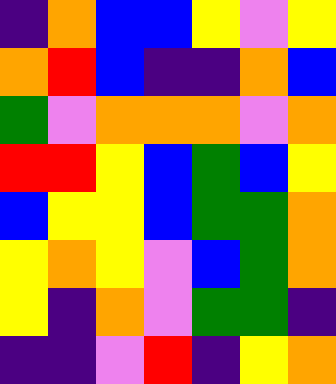[["indigo", "orange", "blue", "blue", "yellow", "violet", "yellow"], ["orange", "red", "blue", "indigo", "indigo", "orange", "blue"], ["green", "violet", "orange", "orange", "orange", "violet", "orange"], ["red", "red", "yellow", "blue", "green", "blue", "yellow"], ["blue", "yellow", "yellow", "blue", "green", "green", "orange"], ["yellow", "orange", "yellow", "violet", "blue", "green", "orange"], ["yellow", "indigo", "orange", "violet", "green", "green", "indigo"], ["indigo", "indigo", "violet", "red", "indigo", "yellow", "orange"]]